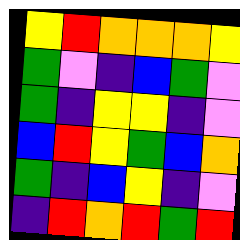[["yellow", "red", "orange", "orange", "orange", "yellow"], ["green", "violet", "indigo", "blue", "green", "violet"], ["green", "indigo", "yellow", "yellow", "indigo", "violet"], ["blue", "red", "yellow", "green", "blue", "orange"], ["green", "indigo", "blue", "yellow", "indigo", "violet"], ["indigo", "red", "orange", "red", "green", "red"]]